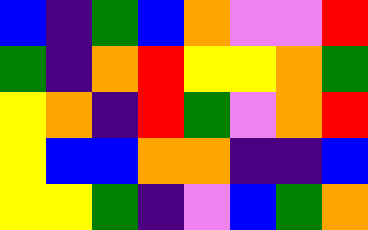[["blue", "indigo", "green", "blue", "orange", "violet", "violet", "red"], ["green", "indigo", "orange", "red", "yellow", "yellow", "orange", "green"], ["yellow", "orange", "indigo", "red", "green", "violet", "orange", "red"], ["yellow", "blue", "blue", "orange", "orange", "indigo", "indigo", "blue"], ["yellow", "yellow", "green", "indigo", "violet", "blue", "green", "orange"]]